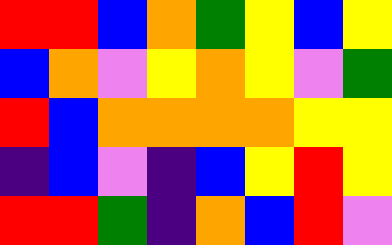[["red", "red", "blue", "orange", "green", "yellow", "blue", "yellow"], ["blue", "orange", "violet", "yellow", "orange", "yellow", "violet", "green"], ["red", "blue", "orange", "orange", "orange", "orange", "yellow", "yellow"], ["indigo", "blue", "violet", "indigo", "blue", "yellow", "red", "yellow"], ["red", "red", "green", "indigo", "orange", "blue", "red", "violet"]]